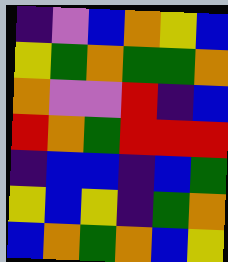[["indigo", "violet", "blue", "orange", "yellow", "blue"], ["yellow", "green", "orange", "green", "green", "orange"], ["orange", "violet", "violet", "red", "indigo", "blue"], ["red", "orange", "green", "red", "red", "red"], ["indigo", "blue", "blue", "indigo", "blue", "green"], ["yellow", "blue", "yellow", "indigo", "green", "orange"], ["blue", "orange", "green", "orange", "blue", "yellow"]]